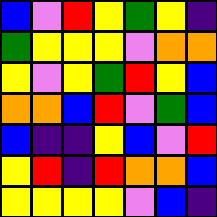[["blue", "violet", "red", "yellow", "green", "yellow", "indigo"], ["green", "yellow", "yellow", "yellow", "violet", "orange", "orange"], ["yellow", "violet", "yellow", "green", "red", "yellow", "blue"], ["orange", "orange", "blue", "red", "violet", "green", "blue"], ["blue", "indigo", "indigo", "yellow", "blue", "violet", "red"], ["yellow", "red", "indigo", "red", "orange", "orange", "blue"], ["yellow", "yellow", "yellow", "yellow", "violet", "blue", "indigo"]]